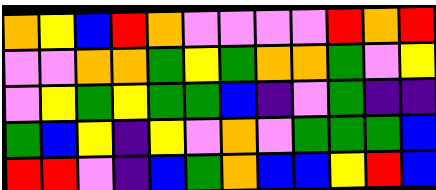[["orange", "yellow", "blue", "red", "orange", "violet", "violet", "violet", "violet", "red", "orange", "red"], ["violet", "violet", "orange", "orange", "green", "yellow", "green", "orange", "orange", "green", "violet", "yellow"], ["violet", "yellow", "green", "yellow", "green", "green", "blue", "indigo", "violet", "green", "indigo", "indigo"], ["green", "blue", "yellow", "indigo", "yellow", "violet", "orange", "violet", "green", "green", "green", "blue"], ["red", "red", "violet", "indigo", "blue", "green", "orange", "blue", "blue", "yellow", "red", "blue"]]